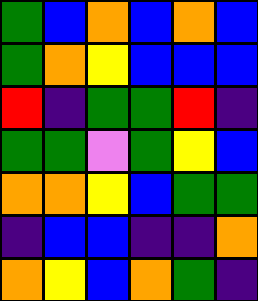[["green", "blue", "orange", "blue", "orange", "blue"], ["green", "orange", "yellow", "blue", "blue", "blue"], ["red", "indigo", "green", "green", "red", "indigo"], ["green", "green", "violet", "green", "yellow", "blue"], ["orange", "orange", "yellow", "blue", "green", "green"], ["indigo", "blue", "blue", "indigo", "indigo", "orange"], ["orange", "yellow", "blue", "orange", "green", "indigo"]]